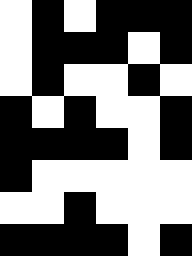[["white", "black", "white", "black", "black", "black"], ["white", "black", "black", "black", "white", "black"], ["white", "black", "white", "white", "black", "white"], ["black", "white", "black", "white", "white", "black"], ["black", "black", "black", "black", "white", "black"], ["black", "white", "white", "white", "white", "white"], ["white", "white", "black", "white", "white", "white"], ["black", "black", "black", "black", "white", "black"]]